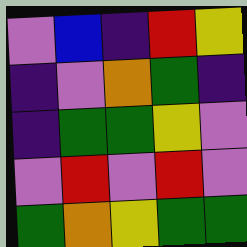[["violet", "blue", "indigo", "red", "yellow"], ["indigo", "violet", "orange", "green", "indigo"], ["indigo", "green", "green", "yellow", "violet"], ["violet", "red", "violet", "red", "violet"], ["green", "orange", "yellow", "green", "green"]]